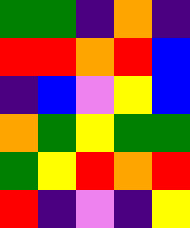[["green", "green", "indigo", "orange", "indigo"], ["red", "red", "orange", "red", "blue"], ["indigo", "blue", "violet", "yellow", "blue"], ["orange", "green", "yellow", "green", "green"], ["green", "yellow", "red", "orange", "red"], ["red", "indigo", "violet", "indigo", "yellow"]]